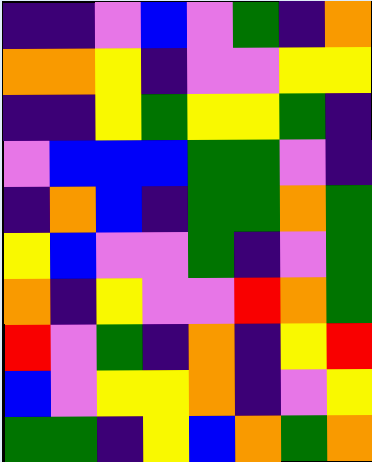[["indigo", "indigo", "violet", "blue", "violet", "green", "indigo", "orange"], ["orange", "orange", "yellow", "indigo", "violet", "violet", "yellow", "yellow"], ["indigo", "indigo", "yellow", "green", "yellow", "yellow", "green", "indigo"], ["violet", "blue", "blue", "blue", "green", "green", "violet", "indigo"], ["indigo", "orange", "blue", "indigo", "green", "green", "orange", "green"], ["yellow", "blue", "violet", "violet", "green", "indigo", "violet", "green"], ["orange", "indigo", "yellow", "violet", "violet", "red", "orange", "green"], ["red", "violet", "green", "indigo", "orange", "indigo", "yellow", "red"], ["blue", "violet", "yellow", "yellow", "orange", "indigo", "violet", "yellow"], ["green", "green", "indigo", "yellow", "blue", "orange", "green", "orange"]]